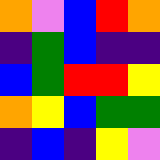[["orange", "violet", "blue", "red", "orange"], ["indigo", "green", "blue", "indigo", "indigo"], ["blue", "green", "red", "red", "yellow"], ["orange", "yellow", "blue", "green", "green"], ["indigo", "blue", "indigo", "yellow", "violet"]]